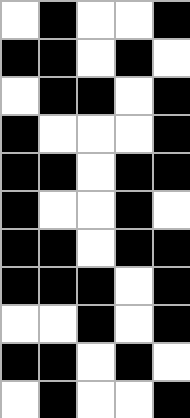[["white", "black", "white", "white", "black"], ["black", "black", "white", "black", "white"], ["white", "black", "black", "white", "black"], ["black", "white", "white", "white", "black"], ["black", "black", "white", "black", "black"], ["black", "white", "white", "black", "white"], ["black", "black", "white", "black", "black"], ["black", "black", "black", "white", "black"], ["white", "white", "black", "white", "black"], ["black", "black", "white", "black", "white"], ["white", "black", "white", "white", "black"]]